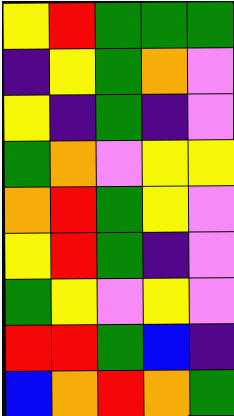[["yellow", "red", "green", "green", "green"], ["indigo", "yellow", "green", "orange", "violet"], ["yellow", "indigo", "green", "indigo", "violet"], ["green", "orange", "violet", "yellow", "yellow"], ["orange", "red", "green", "yellow", "violet"], ["yellow", "red", "green", "indigo", "violet"], ["green", "yellow", "violet", "yellow", "violet"], ["red", "red", "green", "blue", "indigo"], ["blue", "orange", "red", "orange", "green"]]